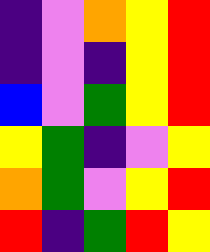[["indigo", "violet", "orange", "yellow", "red"], ["indigo", "violet", "indigo", "yellow", "red"], ["blue", "violet", "green", "yellow", "red"], ["yellow", "green", "indigo", "violet", "yellow"], ["orange", "green", "violet", "yellow", "red"], ["red", "indigo", "green", "red", "yellow"]]